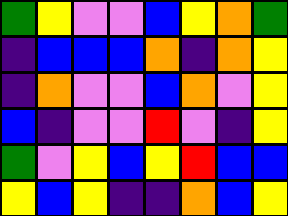[["green", "yellow", "violet", "violet", "blue", "yellow", "orange", "green"], ["indigo", "blue", "blue", "blue", "orange", "indigo", "orange", "yellow"], ["indigo", "orange", "violet", "violet", "blue", "orange", "violet", "yellow"], ["blue", "indigo", "violet", "violet", "red", "violet", "indigo", "yellow"], ["green", "violet", "yellow", "blue", "yellow", "red", "blue", "blue"], ["yellow", "blue", "yellow", "indigo", "indigo", "orange", "blue", "yellow"]]